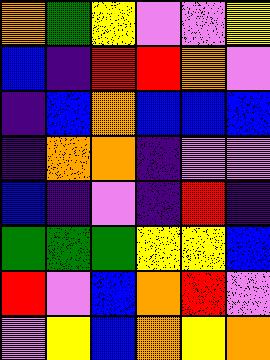[["orange", "green", "yellow", "violet", "violet", "yellow"], ["blue", "indigo", "red", "red", "orange", "violet"], ["indigo", "blue", "orange", "blue", "blue", "blue"], ["indigo", "orange", "orange", "indigo", "violet", "violet"], ["blue", "indigo", "violet", "indigo", "red", "indigo"], ["green", "green", "green", "yellow", "yellow", "blue"], ["red", "violet", "blue", "orange", "red", "violet"], ["violet", "yellow", "blue", "orange", "yellow", "orange"]]